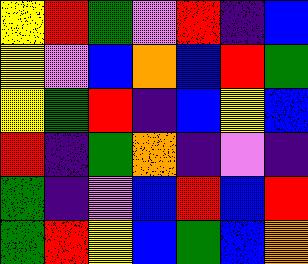[["yellow", "red", "green", "violet", "red", "indigo", "blue"], ["yellow", "violet", "blue", "orange", "blue", "red", "green"], ["yellow", "green", "red", "indigo", "blue", "yellow", "blue"], ["red", "indigo", "green", "orange", "indigo", "violet", "indigo"], ["green", "indigo", "violet", "blue", "red", "blue", "red"], ["green", "red", "yellow", "blue", "green", "blue", "orange"]]